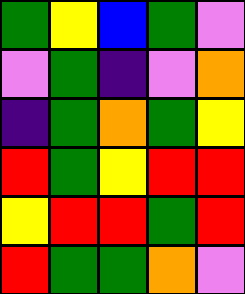[["green", "yellow", "blue", "green", "violet"], ["violet", "green", "indigo", "violet", "orange"], ["indigo", "green", "orange", "green", "yellow"], ["red", "green", "yellow", "red", "red"], ["yellow", "red", "red", "green", "red"], ["red", "green", "green", "orange", "violet"]]